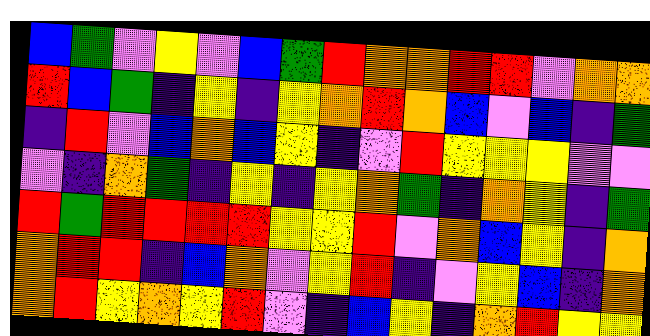[["blue", "green", "violet", "yellow", "violet", "blue", "green", "red", "orange", "orange", "red", "red", "violet", "orange", "orange"], ["red", "blue", "green", "indigo", "yellow", "indigo", "yellow", "orange", "red", "orange", "blue", "violet", "blue", "indigo", "green"], ["indigo", "red", "violet", "blue", "orange", "blue", "yellow", "indigo", "violet", "red", "yellow", "yellow", "yellow", "violet", "violet"], ["violet", "indigo", "orange", "green", "indigo", "yellow", "indigo", "yellow", "orange", "green", "indigo", "orange", "yellow", "indigo", "green"], ["red", "green", "red", "red", "red", "red", "yellow", "yellow", "red", "violet", "orange", "blue", "yellow", "indigo", "orange"], ["orange", "red", "red", "indigo", "blue", "orange", "violet", "yellow", "red", "indigo", "violet", "yellow", "blue", "indigo", "orange"], ["orange", "red", "yellow", "orange", "yellow", "red", "violet", "indigo", "blue", "yellow", "indigo", "orange", "red", "yellow", "yellow"]]